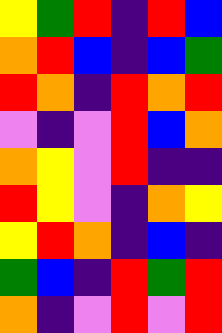[["yellow", "green", "red", "indigo", "red", "blue"], ["orange", "red", "blue", "indigo", "blue", "green"], ["red", "orange", "indigo", "red", "orange", "red"], ["violet", "indigo", "violet", "red", "blue", "orange"], ["orange", "yellow", "violet", "red", "indigo", "indigo"], ["red", "yellow", "violet", "indigo", "orange", "yellow"], ["yellow", "red", "orange", "indigo", "blue", "indigo"], ["green", "blue", "indigo", "red", "green", "red"], ["orange", "indigo", "violet", "red", "violet", "red"]]